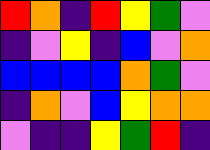[["red", "orange", "indigo", "red", "yellow", "green", "violet"], ["indigo", "violet", "yellow", "indigo", "blue", "violet", "orange"], ["blue", "blue", "blue", "blue", "orange", "green", "violet"], ["indigo", "orange", "violet", "blue", "yellow", "orange", "orange"], ["violet", "indigo", "indigo", "yellow", "green", "red", "indigo"]]